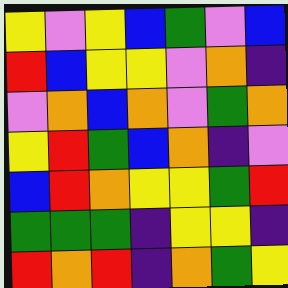[["yellow", "violet", "yellow", "blue", "green", "violet", "blue"], ["red", "blue", "yellow", "yellow", "violet", "orange", "indigo"], ["violet", "orange", "blue", "orange", "violet", "green", "orange"], ["yellow", "red", "green", "blue", "orange", "indigo", "violet"], ["blue", "red", "orange", "yellow", "yellow", "green", "red"], ["green", "green", "green", "indigo", "yellow", "yellow", "indigo"], ["red", "orange", "red", "indigo", "orange", "green", "yellow"]]